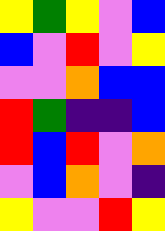[["yellow", "green", "yellow", "violet", "blue"], ["blue", "violet", "red", "violet", "yellow"], ["violet", "violet", "orange", "blue", "blue"], ["red", "green", "indigo", "indigo", "blue"], ["red", "blue", "red", "violet", "orange"], ["violet", "blue", "orange", "violet", "indigo"], ["yellow", "violet", "violet", "red", "yellow"]]